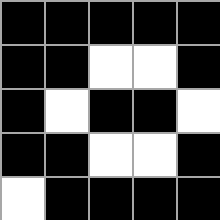[["black", "black", "black", "black", "black"], ["black", "black", "white", "white", "black"], ["black", "white", "black", "black", "white"], ["black", "black", "white", "white", "black"], ["white", "black", "black", "black", "black"]]